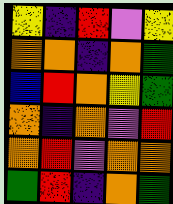[["yellow", "indigo", "red", "violet", "yellow"], ["orange", "orange", "indigo", "orange", "green"], ["blue", "red", "orange", "yellow", "green"], ["orange", "indigo", "orange", "violet", "red"], ["orange", "red", "violet", "orange", "orange"], ["green", "red", "indigo", "orange", "green"]]